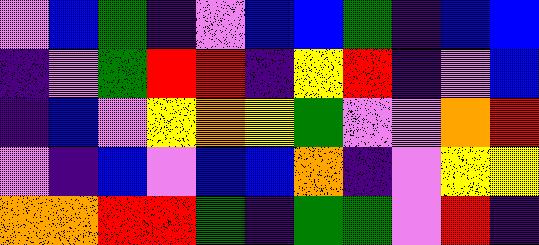[["violet", "blue", "green", "indigo", "violet", "blue", "blue", "green", "indigo", "blue", "blue"], ["indigo", "violet", "green", "red", "red", "indigo", "yellow", "red", "indigo", "violet", "blue"], ["indigo", "blue", "violet", "yellow", "orange", "yellow", "green", "violet", "violet", "orange", "red"], ["violet", "indigo", "blue", "violet", "blue", "blue", "orange", "indigo", "violet", "yellow", "yellow"], ["orange", "orange", "red", "red", "green", "indigo", "green", "green", "violet", "red", "indigo"]]